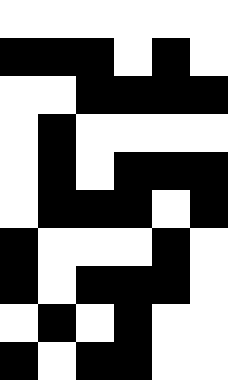[["white", "white", "white", "white", "white", "white"], ["black", "black", "black", "white", "black", "white"], ["white", "white", "black", "black", "black", "black"], ["white", "black", "white", "white", "white", "white"], ["white", "black", "white", "black", "black", "black"], ["white", "black", "black", "black", "white", "black"], ["black", "white", "white", "white", "black", "white"], ["black", "white", "black", "black", "black", "white"], ["white", "black", "white", "black", "white", "white"], ["black", "white", "black", "black", "white", "white"]]